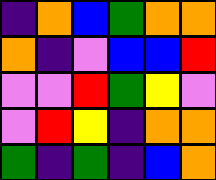[["indigo", "orange", "blue", "green", "orange", "orange"], ["orange", "indigo", "violet", "blue", "blue", "red"], ["violet", "violet", "red", "green", "yellow", "violet"], ["violet", "red", "yellow", "indigo", "orange", "orange"], ["green", "indigo", "green", "indigo", "blue", "orange"]]